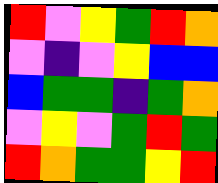[["red", "violet", "yellow", "green", "red", "orange"], ["violet", "indigo", "violet", "yellow", "blue", "blue"], ["blue", "green", "green", "indigo", "green", "orange"], ["violet", "yellow", "violet", "green", "red", "green"], ["red", "orange", "green", "green", "yellow", "red"]]